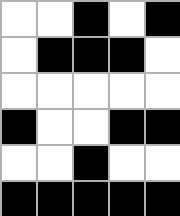[["white", "white", "black", "white", "black"], ["white", "black", "black", "black", "white"], ["white", "white", "white", "white", "white"], ["black", "white", "white", "black", "black"], ["white", "white", "black", "white", "white"], ["black", "black", "black", "black", "black"]]